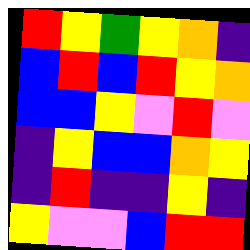[["red", "yellow", "green", "yellow", "orange", "indigo"], ["blue", "red", "blue", "red", "yellow", "orange"], ["blue", "blue", "yellow", "violet", "red", "violet"], ["indigo", "yellow", "blue", "blue", "orange", "yellow"], ["indigo", "red", "indigo", "indigo", "yellow", "indigo"], ["yellow", "violet", "violet", "blue", "red", "red"]]